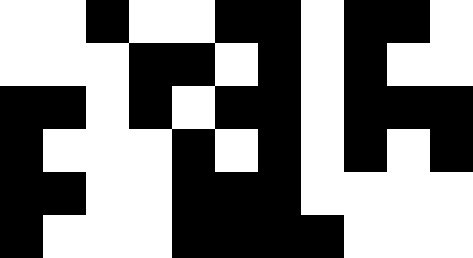[["white", "white", "black", "white", "white", "black", "black", "white", "black", "black", "white"], ["white", "white", "white", "black", "black", "white", "black", "white", "black", "white", "white"], ["black", "black", "white", "black", "white", "black", "black", "white", "black", "black", "black"], ["black", "white", "white", "white", "black", "white", "black", "white", "black", "white", "black"], ["black", "black", "white", "white", "black", "black", "black", "white", "white", "white", "white"], ["black", "white", "white", "white", "black", "black", "black", "black", "white", "white", "white"]]